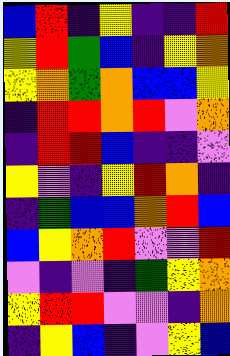[["blue", "red", "indigo", "yellow", "indigo", "indigo", "red"], ["yellow", "red", "green", "blue", "indigo", "yellow", "orange"], ["yellow", "orange", "green", "orange", "blue", "blue", "yellow"], ["indigo", "red", "red", "orange", "red", "violet", "orange"], ["indigo", "red", "red", "blue", "indigo", "indigo", "violet"], ["yellow", "violet", "indigo", "yellow", "red", "orange", "indigo"], ["indigo", "green", "blue", "blue", "orange", "red", "blue"], ["blue", "yellow", "orange", "red", "violet", "violet", "red"], ["violet", "indigo", "violet", "indigo", "green", "yellow", "orange"], ["yellow", "red", "red", "violet", "violet", "indigo", "orange"], ["indigo", "yellow", "blue", "indigo", "violet", "yellow", "blue"]]